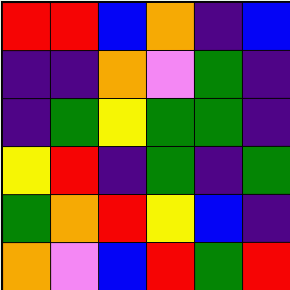[["red", "red", "blue", "orange", "indigo", "blue"], ["indigo", "indigo", "orange", "violet", "green", "indigo"], ["indigo", "green", "yellow", "green", "green", "indigo"], ["yellow", "red", "indigo", "green", "indigo", "green"], ["green", "orange", "red", "yellow", "blue", "indigo"], ["orange", "violet", "blue", "red", "green", "red"]]